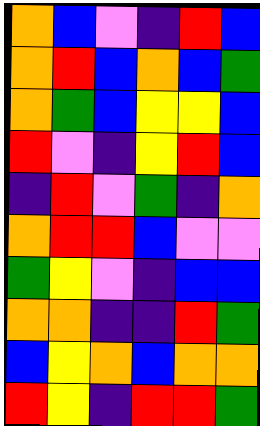[["orange", "blue", "violet", "indigo", "red", "blue"], ["orange", "red", "blue", "orange", "blue", "green"], ["orange", "green", "blue", "yellow", "yellow", "blue"], ["red", "violet", "indigo", "yellow", "red", "blue"], ["indigo", "red", "violet", "green", "indigo", "orange"], ["orange", "red", "red", "blue", "violet", "violet"], ["green", "yellow", "violet", "indigo", "blue", "blue"], ["orange", "orange", "indigo", "indigo", "red", "green"], ["blue", "yellow", "orange", "blue", "orange", "orange"], ["red", "yellow", "indigo", "red", "red", "green"]]